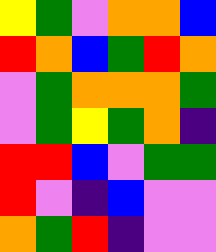[["yellow", "green", "violet", "orange", "orange", "blue"], ["red", "orange", "blue", "green", "red", "orange"], ["violet", "green", "orange", "orange", "orange", "green"], ["violet", "green", "yellow", "green", "orange", "indigo"], ["red", "red", "blue", "violet", "green", "green"], ["red", "violet", "indigo", "blue", "violet", "violet"], ["orange", "green", "red", "indigo", "violet", "violet"]]